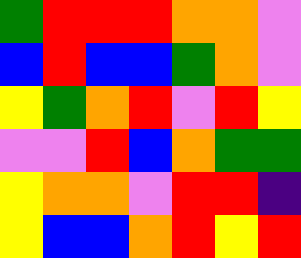[["green", "red", "red", "red", "orange", "orange", "violet"], ["blue", "red", "blue", "blue", "green", "orange", "violet"], ["yellow", "green", "orange", "red", "violet", "red", "yellow"], ["violet", "violet", "red", "blue", "orange", "green", "green"], ["yellow", "orange", "orange", "violet", "red", "red", "indigo"], ["yellow", "blue", "blue", "orange", "red", "yellow", "red"]]